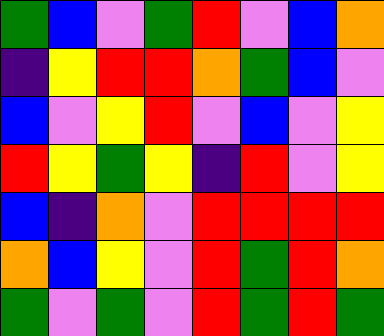[["green", "blue", "violet", "green", "red", "violet", "blue", "orange"], ["indigo", "yellow", "red", "red", "orange", "green", "blue", "violet"], ["blue", "violet", "yellow", "red", "violet", "blue", "violet", "yellow"], ["red", "yellow", "green", "yellow", "indigo", "red", "violet", "yellow"], ["blue", "indigo", "orange", "violet", "red", "red", "red", "red"], ["orange", "blue", "yellow", "violet", "red", "green", "red", "orange"], ["green", "violet", "green", "violet", "red", "green", "red", "green"]]